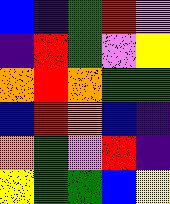[["blue", "indigo", "green", "red", "violet"], ["indigo", "red", "green", "violet", "yellow"], ["orange", "red", "orange", "green", "green"], ["blue", "red", "orange", "blue", "indigo"], ["orange", "green", "violet", "red", "indigo"], ["yellow", "green", "green", "blue", "yellow"]]